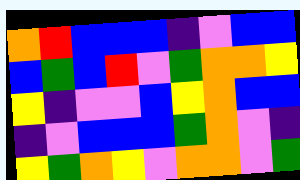[["orange", "red", "blue", "blue", "blue", "indigo", "violet", "blue", "blue"], ["blue", "green", "blue", "red", "violet", "green", "orange", "orange", "yellow"], ["yellow", "indigo", "violet", "violet", "blue", "yellow", "orange", "blue", "blue"], ["indigo", "violet", "blue", "blue", "blue", "green", "orange", "violet", "indigo"], ["yellow", "green", "orange", "yellow", "violet", "orange", "orange", "violet", "green"]]